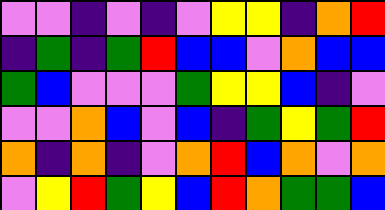[["violet", "violet", "indigo", "violet", "indigo", "violet", "yellow", "yellow", "indigo", "orange", "red"], ["indigo", "green", "indigo", "green", "red", "blue", "blue", "violet", "orange", "blue", "blue"], ["green", "blue", "violet", "violet", "violet", "green", "yellow", "yellow", "blue", "indigo", "violet"], ["violet", "violet", "orange", "blue", "violet", "blue", "indigo", "green", "yellow", "green", "red"], ["orange", "indigo", "orange", "indigo", "violet", "orange", "red", "blue", "orange", "violet", "orange"], ["violet", "yellow", "red", "green", "yellow", "blue", "red", "orange", "green", "green", "blue"]]